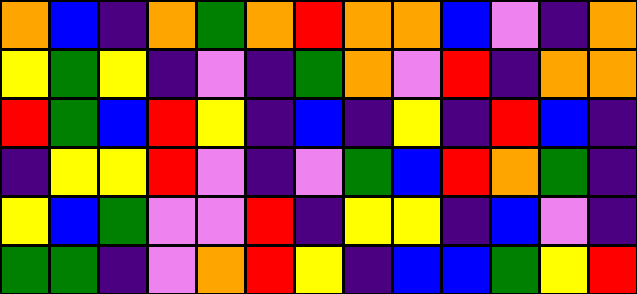[["orange", "blue", "indigo", "orange", "green", "orange", "red", "orange", "orange", "blue", "violet", "indigo", "orange"], ["yellow", "green", "yellow", "indigo", "violet", "indigo", "green", "orange", "violet", "red", "indigo", "orange", "orange"], ["red", "green", "blue", "red", "yellow", "indigo", "blue", "indigo", "yellow", "indigo", "red", "blue", "indigo"], ["indigo", "yellow", "yellow", "red", "violet", "indigo", "violet", "green", "blue", "red", "orange", "green", "indigo"], ["yellow", "blue", "green", "violet", "violet", "red", "indigo", "yellow", "yellow", "indigo", "blue", "violet", "indigo"], ["green", "green", "indigo", "violet", "orange", "red", "yellow", "indigo", "blue", "blue", "green", "yellow", "red"]]